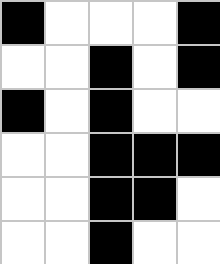[["black", "white", "white", "white", "black"], ["white", "white", "black", "white", "black"], ["black", "white", "black", "white", "white"], ["white", "white", "black", "black", "black"], ["white", "white", "black", "black", "white"], ["white", "white", "black", "white", "white"]]